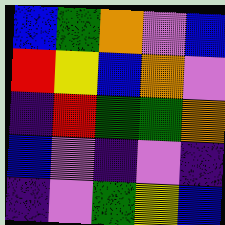[["blue", "green", "orange", "violet", "blue"], ["red", "yellow", "blue", "orange", "violet"], ["indigo", "red", "green", "green", "orange"], ["blue", "violet", "indigo", "violet", "indigo"], ["indigo", "violet", "green", "yellow", "blue"]]